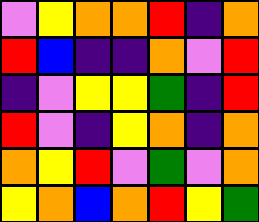[["violet", "yellow", "orange", "orange", "red", "indigo", "orange"], ["red", "blue", "indigo", "indigo", "orange", "violet", "red"], ["indigo", "violet", "yellow", "yellow", "green", "indigo", "red"], ["red", "violet", "indigo", "yellow", "orange", "indigo", "orange"], ["orange", "yellow", "red", "violet", "green", "violet", "orange"], ["yellow", "orange", "blue", "orange", "red", "yellow", "green"]]